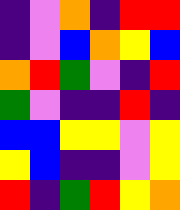[["indigo", "violet", "orange", "indigo", "red", "red"], ["indigo", "violet", "blue", "orange", "yellow", "blue"], ["orange", "red", "green", "violet", "indigo", "red"], ["green", "violet", "indigo", "indigo", "red", "indigo"], ["blue", "blue", "yellow", "yellow", "violet", "yellow"], ["yellow", "blue", "indigo", "indigo", "violet", "yellow"], ["red", "indigo", "green", "red", "yellow", "orange"]]